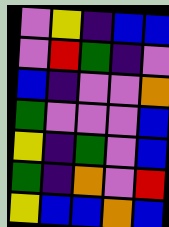[["violet", "yellow", "indigo", "blue", "blue"], ["violet", "red", "green", "indigo", "violet"], ["blue", "indigo", "violet", "violet", "orange"], ["green", "violet", "violet", "violet", "blue"], ["yellow", "indigo", "green", "violet", "blue"], ["green", "indigo", "orange", "violet", "red"], ["yellow", "blue", "blue", "orange", "blue"]]